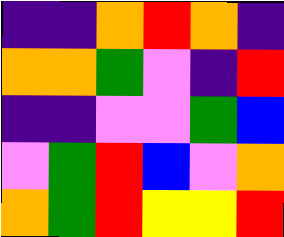[["indigo", "indigo", "orange", "red", "orange", "indigo"], ["orange", "orange", "green", "violet", "indigo", "red"], ["indigo", "indigo", "violet", "violet", "green", "blue"], ["violet", "green", "red", "blue", "violet", "orange"], ["orange", "green", "red", "yellow", "yellow", "red"]]